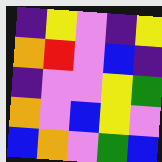[["indigo", "yellow", "violet", "indigo", "yellow"], ["orange", "red", "violet", "blue", "indigo"], ["indigo", "violet", "violet", "yellow", "green"], ["orange", "violet", "blue", "yellow", "violet"], ["blue", "orange", "violet", "green", "blue"]]